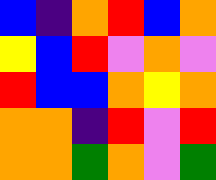[["blue", "indigo", "orange", "red", "blue", "orange"], ["yellow", "blue", "red", "violet", "orange", "violet"], ["red", "blue", "blue", "orange", "yellow", "orange"], ["orange", "orange", "indigo", "red", "violet", "red"], ["orange", "orange", "green", "orange", "violet", "green"]]